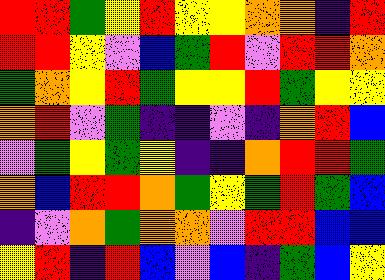[["red", "red", "green", "yellow", "red", "yellow", "yellow", "orange", "orange", "indigo", "red"], ["red", "red", "yellow", "violet", "blue", "green", "red", "violet", "red", "red", "orange"], ["green", "orange", "yellow", "red", "green", "yellow", "yellow", "red", "green", "yellow", "yellow"], ["orange", "red", "violet", "green", "indigo", "indigo", "violet", "indigo", "orange", "red", "blue"], ["violet", "green", "yellow", "green", "yellow", "indigo", "indigo", "orange", "red", "red", "green"], ["orange", "blue", "red", "red", "orange", "green", "yellow", "green", "red", "green", "blue"], ["indigo", "violet", "orange", "green", "orange", "orange", "violet", "red", "red", "blue", "blue"], ["yellow", "red", "indigo", "red", "blue", "violet", "blue", "indigo", "green", "blue", "yellow"]]